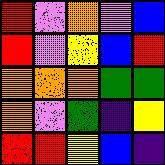[["red", "violet", "orange", "violet", "blue"], ["red", "violet", "yellow", "blue", "red"], ["orange", "orange", "orange", "green", "green"], ["orange", "violet", "green", "indigo", "yellow"], ["red", "red", "yellow", "blue", "indigo"]]